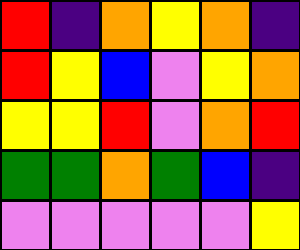[["red", "indigo", "orange", "yellow", "orange", "indigo"], ["red", "yellow", "blue", "violet", "yellow", "orange"], ["yellow", "yellow", "red", "violet", "orange", "red"], ["green", "green", "orange", "green", "blue", "indigo"], ["violet", "violet", "violet", "violet", "violet", "yellow"]]